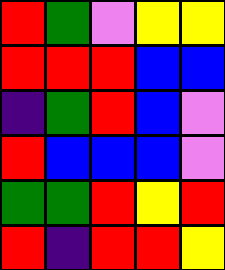[["red", "green", "violet", "yellow", "yellow"], ["red", "red", "red", "blue", "blue"], ["indigo", "green", "red", "blue", "violet"], ["red", "blue", "blue", "blue", "violet"], ["green", "green", "red", "yellow", "red"], ["red", "indigo", "red", "red", "yellow"]]